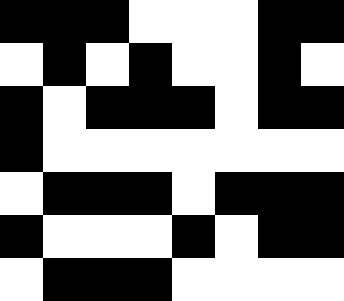[["black", "black", "black", "white", "white", "white", "black", "black"], ["white", "black", "white", "black", "white", "white", "black", "white"], ["black", "white", "black", "black", "black", "white", "black", "black"], ["black", "white", "white", "white", "white", "white", "white", "white"], ["white", "black", "black", "black", "white", "black", "black", "black"], ["black", "white", "white", "white", "black", "white", "black", "black"], ["white", "black", "black", "black", "white", "white", "white", "white"]]